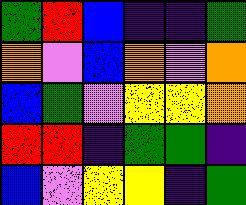[["green", "red", "blue", "indigo", "indigo", "green"], ["orange", "violet", "blue", "orange", "violet", "orange"], ["blue", "green", "violet", "yellow", "yellow", "orange"], ["red", "red", "indigo", "green", "green", "indigo"], ["blue", "violet", "yellow", "yellow", "indigo", "green"]]